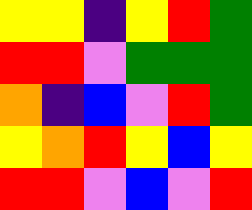[["yellow", "yellow", "indigo", "yellow", "red", "green"], ["red", "red", "violet", "green", "green", "green"], ["orange", "indigo", "blue", "violet", "red", "green"], ["yellow", "orange", "red", "yellow", "blue", "yellow"], ["red", "red", "violet", "blue", "violet", "red"]]